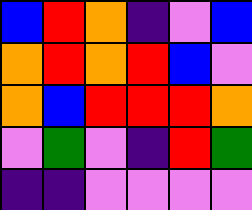[["blue", "red", "orange", "indigo", "violet", "blue"], ["orange", "red", "orange", "red", "blue", "violet"], ["orange", "blue", "red", "red", "red", "orange"], ["violet", "green", "violet", "indigo", "red", "green"], ["indigo", "indigo", "violet", "violet", "violet", "violet"]]